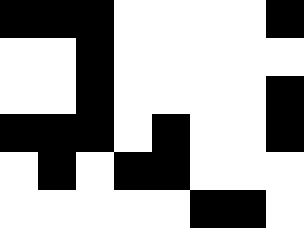[["black", "black", "black", "white", "white", "white", "white", "black"], ["white", "white", "black", "white", "white", "white", "white", "white"], ["white", "white", "black", "white", "white", "white", "white", "black"], ["black", "black", "black", "white", "black", "white", "white", "black"], ["white", "black", "white", "black", "black", "white", "white", "white"], ["white", "white", "white", "white", "white", "black", "black", "white"]]